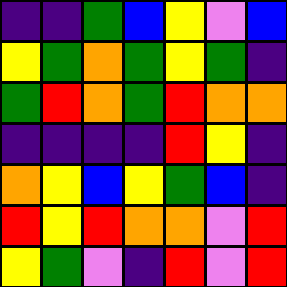[["indigo", "indigo", "green", "blue", "yellow", "violet", "blue"], ["yellow", "green", "orange", "green", "yellow", "green", "indigo"], ["green", "red", "orange", "green", "red", "orange", "orange"], ["indigo", "indigo", "indigo", "indigo", "red", "yellow", "indigo"], ["orange", "yellow", "blue", "yellow", "green", "blue", "indigo"], ["red", "yellow", "red", "orange", "orange", "violet", "red"], ["yellow", "green", "violet", "indigo", "red", "violet", "red"]]